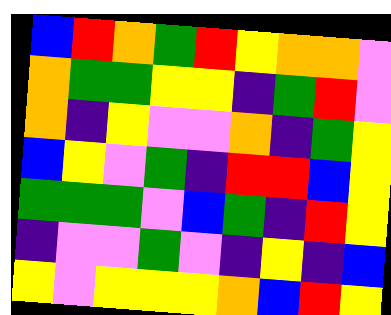[["blue", "red", "orange", "green", "red", "yellow", "orange", "orange", "violet"], ["orange", "green", "green", "yellow", "yellow", "indigo", "green", "red", "violet"], ["orange", "indigo", "yellow", "violet", "violet", "orange", "indigo", "green", "yellow"], ["blue", "yellow", "violet", "green", "indigo", "red", "red", "blue", "yellow"], ["green", "green", "green", "violet", "blue", "green", "indigo", "red", "yellow"], ["indigo", "violet", "violet", "green", "violet", "indigo", "yellow", "indigo", "blue"], ["yellow", "violet", "yellow", "yellow", "yellow", "orange", "blue", "red", "yellow"]]